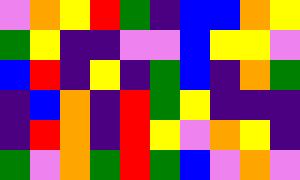[["violet", "orange", "yellow", "red", "green", "indigo", "blue", "blue", "orange", "yellow"], ["green", "yellow", "indigo", "indigo", "violet", "violet", "blue", "yellow", "yellow", "violet"], ["blue", "red", "indigo", "yellow", "indigo", "green", "blue", "indigo", "orange", "green"], ["indigo", "blue", "orange", "indigo", "red", "green", "yellow", "indigo", "indigo", "indigo"], ["indigo", "red", "orange", "indigo", "red", "yellow", "violet", "orange", "yellow", "indigo"], ["green", "violet", "orange", "green", "red", "green", "blue", "violet", "orange", "violet"]]